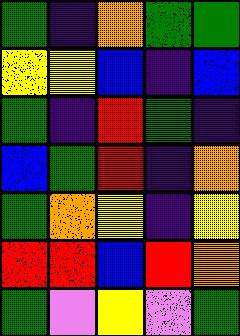[["green", "indigo", "orange", "green", "green"], ["yellow", "yellow", "blue", "indigo", "blue"], ["green", "indigo", "red", "green", "indigo"], ["blue", "green", "red", "indigo", "orange"], ["green", "orange", "yellow", "indigo", "yellow"], ["red", "red", "blue", "red", "orange"], ["green", "violet", "yellow", "violet", "green"]]